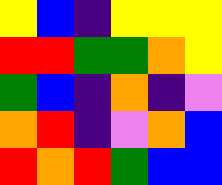[["yellow", "blue", "indigo", "yellow", "yellow", "yellow"], ["red", "red", "green", "green", "orange", "yellow"], ["green", "blue", "indigo", "orange", "indigo", "violet"], ["orange", "red", "indigo", "violet", "orange", "blue"], ["red", "orange", "red", "green", "blue", "blue"]]